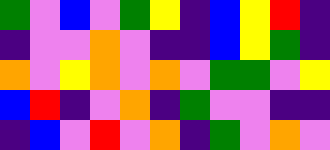[["green", "violet", "blue", "violet", "green", "yellow", "indigo", "blue", "yellow", "red", "indigo"], ["indigo", "violet", "violet", "orange", "violet", "indigo", "indigo", "blue", "yellow", "green", "indigo"], ["orange", "violet", "yellow", "orange", "violet", "orange", "violet", "green", "green", "violet", "yellow"], ["blue", "red", "indigo", "violet", "orange", "indigo", "green", "violet", "violet", "indigo", "indigo"], ["indigo", "blue", "violet", "red", "violet", "orange", "indigo", "green", "violet", "orange", "violet"]]